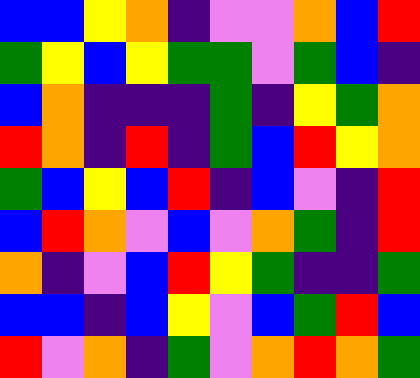[["blue", "blue", "yellow", "orange", "indigo", "violet", "violet", "orange", "blue", "red"], ["green", "yellow", "blue", "yellow", "green", "green", "violet", "green", "blue", "indigo"], ["blue", "orange", "indigo", "indigo", "indigo", "green", "indigo", "yellow", "green", "orange"], ["red", "orange", "indigo", "red", "indigo", "green", "blue", "red", "yellow", "orange"], ["green", "blue", "yellow", "blue", "red", "indigo", "blue", "violet", "indigo", "red"], ["blue", "red", "orange", "violet", "blue", "violet", "orange", "green", "indigo", "red"], ["orange", "indigo", "violet", "blue", "red", "yellow", "green", "indigo", "indigo", "green"], ["blue", "blue", "indigo", "blue", "yellow", "violet", "blue", "green", "red", "blue"], ["red", "violet", "orange", "indigo", "green", "violet", "orange", "red", "orange", "green"]]